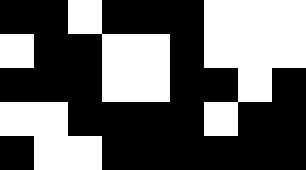[["black", "black", "white", "black", "black", "black", "white", "white", "white"], ["white", "black", "black", "white", "white", "black", "white", "white", "white"], ["black", "black", "black", "white", "white", "black", "black", "white", "black"], ["white", "white", "black", "black", "black", "black", "white", "black", "black"], ["black", "white", "white", "black", "black", "black", "black", "black", "black"]]